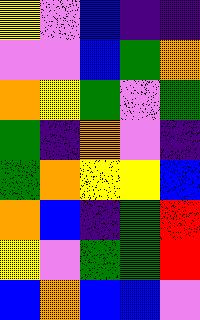[["yellow", "violet", "blue", "indigo", "indigo"], ["violet", "violet", "blue", "green", "orange"], ["orange", "yellow", "green", "violet", "green"], ["green", "indigo", "orange", "violet", "indigo"], ["green", "orange", "yellow", "yellow", "blue"], ["orange", "blue", "indigo", "green", "red"], ["yellow", "violet", "green", "green", "red"], ["blue", "orange", "blue", "blue", "violet"]]